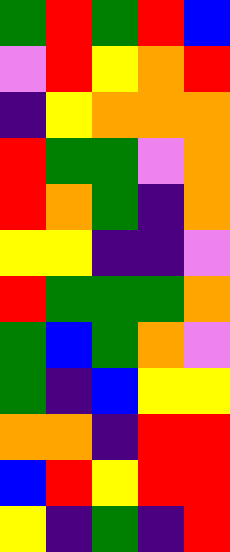[["green", "red", "green", "red", "blue"], ["violet", "red", "yellow", "orange", "red"], ["indigo", "yellow", "orange", "orange", "orange"], ["red", "green", "green", "violet", "orange"], ["red", "orange", "green", "indigo", "orange"], ["yellow", "yellow", "indigo", "indigo", "violet"], ["red", "green", "green", "green", "orange"], ["green", "blue", "green", "orange", "violet"], ["green", "indigo", "blue", "yellow", "yellow"], ["orange", "orange", "indigo", "red", "red"], ["blue", "red", "yellow", "red", "red"], ["yellow", "indigo", "green", "indigo", "red"]]